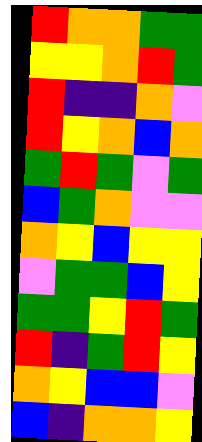[["red", "orange", "orange", "green", "green"], ["yellow", "yellow", "orange", "red", "green"], ["red", "indigo", "indigo", "orange", "violet"], ["red", "yellow", "orange", "blue", "orange"], ["green", "red", "green", "violet", "green"], ["blue", "green", "orange", "violet", "violet"], ["orange", "yellow", "blue", "yellow", "yellow"], ["violet", "green", "green", "blue", "yellow"], ["green", "green", "yellow", "red", "green"], ["red", "indigo", "green", "red", "yellow"], ["orange", "yellow", "blue", "blue", "violet"], ["blue", "indigo", "orange", "orange", "yellow"]]